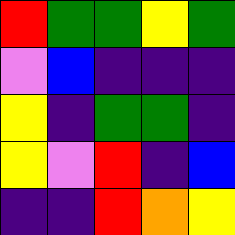[["red", "green", "green", "yellow", "green"], ["violet", "blue", "indigo", "indigo", "indigo"], ["yellow", "indigo", "green", "green", "indigo"], ["yellow", "violet", "red", "indigo", "blue"], ["indigo", "indigo", "red", "orange", "yellow"]]